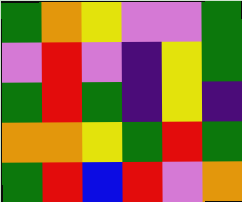[["green", "orange", "yellow", "violet", "violet", "green"], ["violet", "red", "violet", "indigo", "yellow", "green"], ["green", "red", "green", "indigo", "yellow", "indigo"], ["orange", "orange", "yellow", "green", "red", "green"], ["green", "red", "blue", "red", "violet", "orange"]]